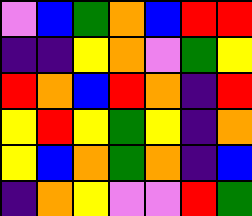[["violet", "blue", "green", "orange", "blue", "red", "red"], ["indigo", "indigo", "yellow", "orange", "violet", "green", "yellow"], ["red", "orange", "blue", "red", "orange", "indigo", "red"], ["yellow", "red", "yellow", "green", "yellow", "indigo", "orange"], ["yellow", "blue", "orange", "green", "orange", "indigo", "blue"], ["indigo", "orange", "yellow", "violet", "violet", "red", "green"]]